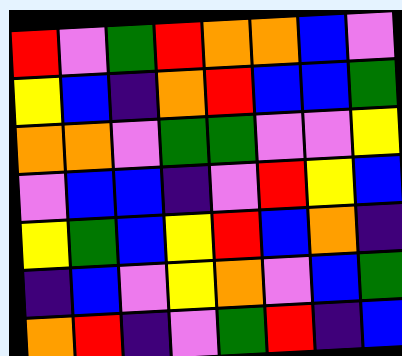[["red", "violet", "green", "red", "orange", "orange", "blue", "violet"], ["yellow", "blue", "indigo", "orange", "red", "blue", "blue", "green"], ["orange", "orange", "violet", "green", "green", "violet", "violet", "yellow"], ["violet", "blue", "blue", "indigo", "violet", "red", "yellow", "blue"], ["yellow", "green", "blue", "yellow", "red", "blue", "orange", "indigo"], ["indigo", "blue", "violet", "yellow", "orange", "violet", "blue", "green"], ["orange", "red", "indigo", "violet", "green", "red", "indigo", "blue"]]